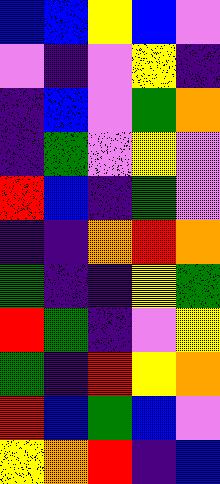[["blue", "blue", "yellow", "blue", "violet"], ["violet", "indigo", "violet", "yellow", "indigo"], ["indigo", "blue", "violet", "green", "orange"], ["indigo", "green", "violet", "yellow", "violet"], ["red", "blue", "indigo", "green", "violet"], ["indigo", "indigo", "orange", "red", "orange"], ["green", "indigo", "indigo", "yellow", "green"], ["red", "green", "indigo", "violet", "yellow"], ["green", "indigo", "red", "yellow", "orange"], ["red", "blue", "green", "blue", "violet"], ["yellow", "orange", "red", "indigo", "blue"]]